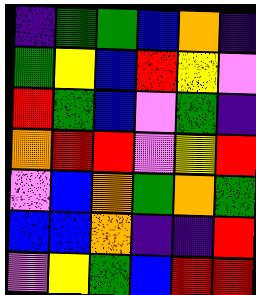[["indigo", "green", "green", "blue", "orange", "indigo"], ["green", "yellow", "blue", "red", "yellow", "violet"], ["red", "green", "blue", "violet", "green", "indigo"], ["orange", "red", "red", "violet", "yellow", "red"], ["violet", "blue", "orange", "green", "orange", "green"], ["blue", "blue", "orange", "indigo", "indigo", "red"], ["violet", "yellow", "green", "blue", "red", "red"]]